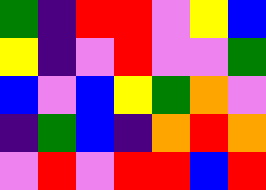[["green", "indigo", "red", "red", "violet", "yellow", "blue"], ["yellow", "indigo", "violet", "red", "violet", "violet", "green"], ["blue", "violet", "blue", "yellow", "green", "orange", "violet"], ["indigo", "green", "blue", "indigo", "orange", "red", "orange"], ["violet", "red", "violet", "red", "red", "blue", "red"]]